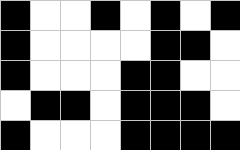[["black", "white", "white", "black", "white", "black", "white", "black"], ["black", "white", "white", "white", "white", "black", "black", "white"], ["black", "white", "white", "white", "black", "black", "white", "white"], ["white", "black", "black", "white", "black", "black", "black", "white"], ["black", "white", "white", "white", "black", "black", "black", "black"]]